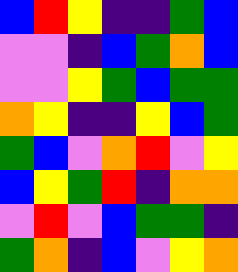[["blue", "red", "yellow", "indigo", "indigo", "green", "blue"], ["violet", "violet", "indigo", "blue", "green", "orange", "blue"], ["violet", "violet", "yellow", "green", "blue", "green", "green"], ["orange", "yellow", "indigo", "indigo", "yellow", "blue", "green"], ["green", "blue", "violet", "orange", "red", "violet", "yellow"], ["blue", "yellow", "green", "red", "indigo", "orange", "orange"], ["violet", "red", "violet", "blue", "green", "green", "indigo"], ["green", "orange", "indigo", "blue", "violet", "yellow", "orange"]]